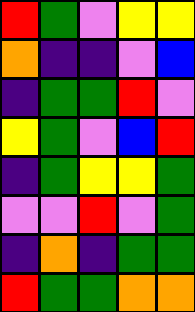[["red", "green", "violet", "yellow", "yellow"], ["orange", "indigo", "indigo", "violet", "blue"], ["indigo", "green", "green", "red", "violet"], ["yellow", "green", "violet", "blue", "red"], ["indigo", "green", "yellow", "yellow", "green"], ["violet", "violet", "red", "violet", "green"], ["indigo", "orange", "indigo", "green", "green"], ["red", "green", "green", "orange", "orange"]]